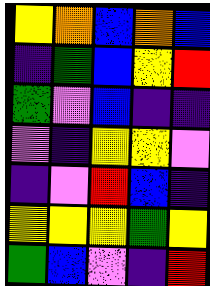[["yellow", "orange", "blue", "orange", "blue"], ["indigo", "green", "blue", "yellow", "red"], ["green", "violet", "blue", "indigo", "indigo"], ["violet", "indigo", "yellow", "yellow", "violet"], ["indigo", "violet", "red", "blue", "indigo"], ["yellow", "yellow", "yellow", "green", "yellow"], ["green", "blue", "violet", "indigo", "red"]]